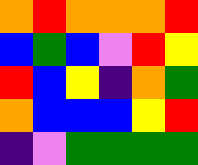[["orange", "red", "orange", "orange", "orange", "red"], ["blue", "green", "blue", "violet", "red", "yellow"], ["red", "blue", "yellow", "indigo", "orange", "green"], ["orange", "blue", "blue", "blue", "yellow", "red"], ["indigo", "violet", "green", "green", "green", "green"]]